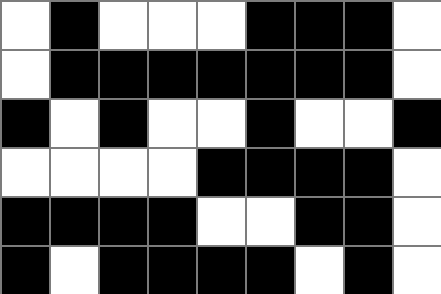[["white", "black", "white", "white", "white", "black", "black", "black", "white"], ["white", "black", "black", "black", "black", "black", "black", "black", "white"], ["black", "white", "black", "white", "white", "black", "white", "white", "black"], ["white", "white", "white", "white", "black", "black", "black", "black", "white"], ["black", "black", "black", "black", "white", "white", "black", "black", "white"], ["black", "white", "black", "black", "black", "black", "white", "black", "white"]]